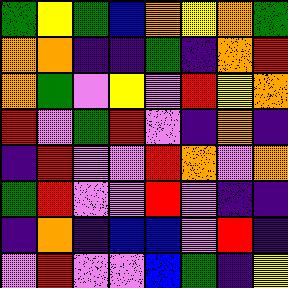[["green", "yellow", "green", "blue", "orange", "yellow", "orange", "green"], ["orange", "orange", "indigo", "indigo", "green", "indigo", "orange", "red"], ["orange", "green", "violet", "yellow", "violet", "red", "yellow", "orange"], ["red", "violet", "green", "red", "violet", "indigo", "orange", "indigo"], ["indigo", "red", "violet", "violet", "red", "orange", "violet", "orange"], ["green", "red", "violet", "violet", "red", "violet", "indigo", "indigo"], ["indigo", "orange", "indigo", "blue", "blue", "violet", "red", "indigo"], ["violet", "red", "violet", "violet", "blue", "green", "indigo", "yellow"]]